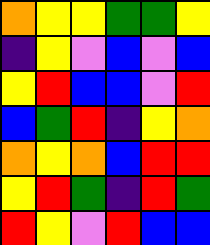[["orange", "yellow", "yellow", "green", "green", "yellow"], ["indigo", "yellow", "violet", "blue", "violet", "blue"], ["yellow", "red", "blue", "blue", "violet", "red"], ["blue", "green", "red", "indigo", "yellow", "orange"], ["orange", "yellow", "orange", "blue", "red", "red"], ["yellow", "red", "green", "indigo", "red", "green"], ["red", "yellow", "violet", "red", "blue", "blue"]]